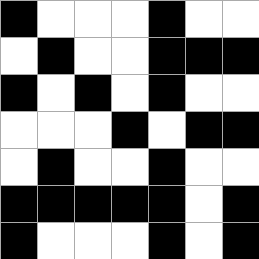[["black", "white", "white", "white", "black", "white", "white"], ["white", "black", "white", "white", "black", "black", "black"], ["black", "white", "black", "white", "black", "white", "white"], ["white", "white", "white", "black", "white", "black", "black"], ["white", "black", "white", "white", "black", "white", "white"], ["black", "black", "black", "black", "black", "white", "black"], ["black", "white", "white", "white", "black", "white", "black"]]